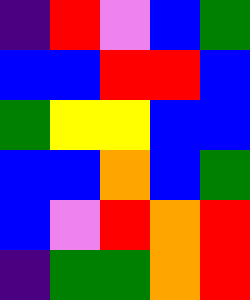[["indigo", "red", "violet", "blue", "green"], ["blue", "blue", "red", "red", "blue"], ["green", "yellow", "yellow", "blue", "blue"], ["blue", "blue", "orange", "blue", "green"], ["blue", "violet", "red", "orange", "red"], ["indigo", "green", "green", "orange", "red"]]